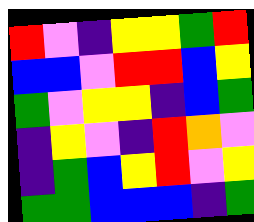[["red", "violet", "indigo", "yellow", "yellow", "green", "red"], ["blue", "blue", "violet", "red", "red", "blue", "yellow"], ["green", "violet", "yellow", "yellow", "indigo", "blue", "green"], ["indigo", "yellow", "violet", "indigo", "red", "orange", "violet"], ["indigo", "green", "blue", "yellow", "red", "violet", "yellow"], ["green", "green", "blue", "blue", "blue", "indigo", "green"]]